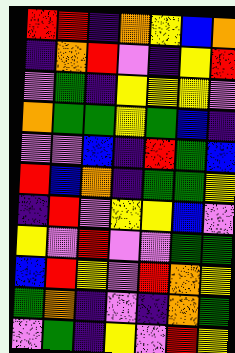[["red", "red", "indigo", "orange", "yellow", "blue", "orange"], ["indigo", "orange", "red", "violet", "indigo", "yellow", "red"], ["violet", "green", "indigo", "yellow", "yellow", "yellow", "violet"], ["orange", "green", "green", "yellow", "green", "blue", "indigo"], ["violet", "violet", "blue", "indigo", "red", "green", "blue"], ["red", "blue", "orange", "indigo", "green", "green", "yellow"], ["indigo", "red", "violet", "yellow", "yellow", "blue", "violet"], ["yellow", "violet", "red", "violet", "violet", "green", "green"], ["blue", "red", "yellow", "violet", "red", "orange", "yellow"], ["green", "orange", "indigo", "violet", "indigo", "orange", "green"], ["violet", "green", "indigo", "yellow", "violet", "red", "yellow"]]